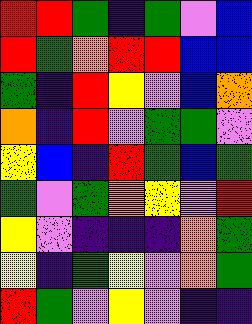[["red", "red", "green", "indigo", "green", "violet", "blue"], ["red", "green", "orange", "red", "red", "blue", "blue"], ["green", "indigo", "red", "yellow", "violet", "blue", "orange"], ["orange", "indigo", "red", "violet", "green", "green", "violet"], ["yellow", "blue", "indigo", "red", "green", "blue", "green"], ["green", "violet", "green", "orange", "yellow", "violet", "red"], ["yellow", "violet", "indigo", "indigo", "indigo", "orange", "green"], ["yellow", "indigo", "green", "yellow", "violet", "orange", "green"], ["red", "green", "violet", "yellow", "violet", "indigo", "indigo"]]